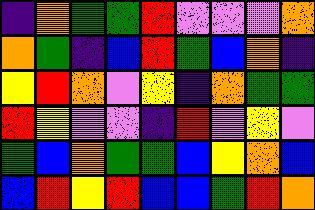[["indigo", "orange", "green", "green", "red", "violet", "violet", "violet", "orange"], ["orange", "green", "indigo", "blue", "red", "green", "blue", "orange", "indigo"], ["yellow", "red", "orange", "violet", "yellow", "indigo", "orange", "green", "green"], ["red", "yellow", "violet", "violet", "indigo", "red", "violet", "yellow", "violet"], ["green", "blue", "orange", "green", "green", "blue", "yellow", "orange", "blue"], ["blue", "red", "yellow", "red", "blue", "blue", "green", "red", "orange"]]